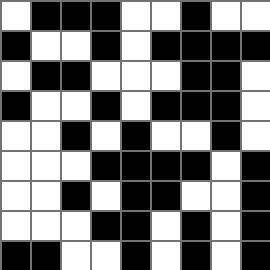[["white", "black", "black", "black", "white", "white", "black", "white", "white"], ["black", "white", "white", "black", "white", "black", "black", "black", "black"], ["white", "black", "black", "white", "white", "white", "black", "black", "white"], ["black", "white", "white", "black", "white", "black", "black", "black", "white"], ["white", "white", "black", "white", "black", "white", "white", "black", "white"], ["white", "white", "white", "black", "black", "black", "black", "white", "black"], ["white", "white", "black", "white", "black", "black", "white", "white", "black"], ["white", "white", "white", "black", "black", "white", "black", "white", "black"], ["black", "black", "white", "white", "black", "white", "black", "white", "black"]]